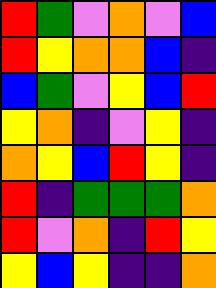[["red", "green", "violet", "orange", "violet", "blue"], ["red", "yellow", "orange", "orange", "blue", "indigo"], ["blue", "green", "violet", "yellow", "blue", "red"], ["yellow", "orange", "indigo", "violet", "yellow", "indigo"], ["orange", "yellow", "blue", "red", "yellow", "indigo"], ["red", "indigo", "green", "green", "green", "orange"], ["red", "violet", "orange", "indigo", "red", "yellow"], ["yellow", "blue", "yellow", "indigo", "indigo", "orange"]]